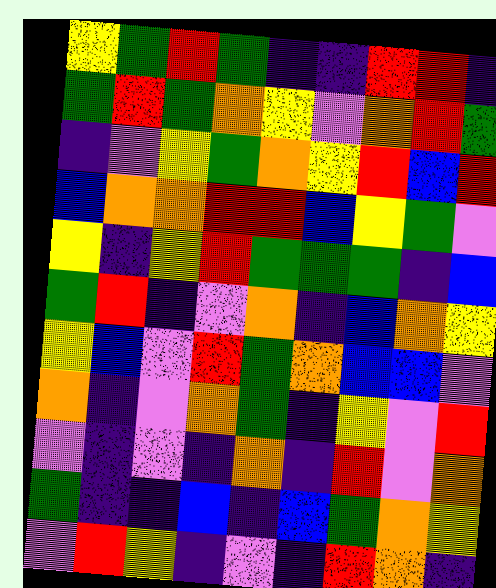[["yellow", "green", "red", "green", "indigo", "indigo", "red", "red", "indigo"], ["green", "red", "green", "orange", "yellow", "violet", "orange", "red", "green"], ["indigo", "violet", "yellow", "green", "orange", "yellow", "red", "blue", "red"], ["blue", "orange", "orange", "red", "red", "blue", "yellow", "green", "violet"], ["yellow", "indigo", "yellow", "red", "green", "green", "green", "indigo", "blue"], ["green", "red", "indigo", "violet", "orange", "indigo", "blue", "orange", "yellow"], ["yellow", "blue", "violet", "red", "green", "orange", "blue", "blue", "violet"], ["orange", "indigo", "violet", "orange", "green", "indigo", "yellow", "violet", "red"], ["violet", "indigo", "violet", "indigo", "orange", "indigo", "red", "violet", "orange"], ["green", "indigo", "indigo", "blue", "indigo", "blue", "green", "orange", "yellow"], ["violet", "red", "yellow", "indigo", "violet", "indigo", "red", "orange", "indigo"]]